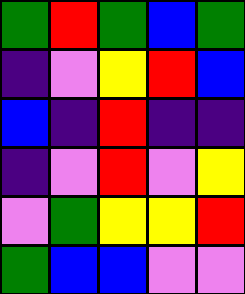[["green", "red", "green", "blue", "green"], ["indigo", "violet", "yellow", "red", "blue"], ["blue", "indigo", "red", "indigo", "indigo"], ["indigo", "violet", "red", "violet", "yellow"], ["violet", "green", "yellow", "yellow", "red"], ["green", "blue", "blue", "violet", "violet"]]